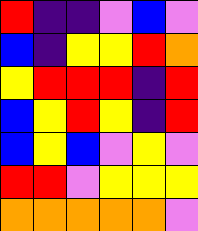[["red", "indigo", "indigo", "violet", "blue", "violet"], ["blue", "indigo", "yellow", "yellow", "red", "orange"], ["yellow", "red", "red", "red", "indigo", "red"], ["blue", "yellow", "red", "yellow", "indigo", "red"], ["blue", "yellow", "blue", "violet", "yellow", "violet"], ["red", "red", "violet", "yellow", "yellow", "yellow"], ["orange", "orange", "orange", "orange", "orange", "violet"]]